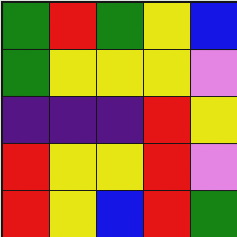[["green", "red", "green", "yellow", "blue"], ["green", "yellow", "yellow", "yellow", "violet"], ["indigo", "indigo", "indigo", "red", "yellow"], ["red", "yellow", "yellow", "red", "violet"], ["red", "yellow", "blue", "red", "green"]]